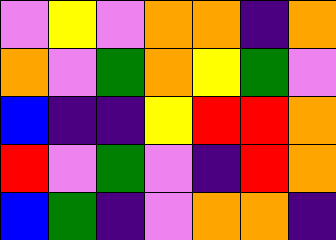[["violet", "yellow", "violet", "orange", "orange", "indigo", "orange"], ["orange", "violet", "green", "orange", "yellow", "green", "violet"], ["blue", "indigo", "indigo", "yellow", "red", "red", "orange"], ["red", "violet", "green", "violet", "indigo", "red", "orange"], ["blue", "green", "indigo", "violet", "orange", "orange", "indigo"]]